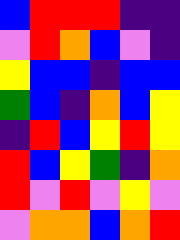[["blue", "red", "red", "red", "indigo", "indigo"], ["violet", "red", "orange", "blue", "violet", "indigo"], ["yellow", "blue", "blue", "indigo", "blue", "blue"], ["green", "blue", "indigo", "orange", "blue", "yellow"], ["indigo", "red", "blue", "yellow", "red", "yellow"], ["red", "blue", "yellow", "green", "indigo", "orange"], ["red", "violet", "red", "violet", "yellow", "violet"], ["violet", "orange", "orange", "blue", "orange", "red"]]